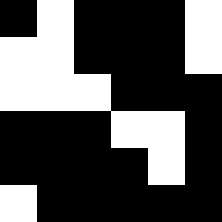[["black", "white", "black", "black", "black", "white"], ["white", "white", "black", "black", "black", "white"], ["white", "white", "white", "black", "black", "black"], ["black", "black", "black", "white", "white", "black"], ["black", "black", "black", "black", "white", "black"], ["white", "black", "black", "black", "black", "black"]]